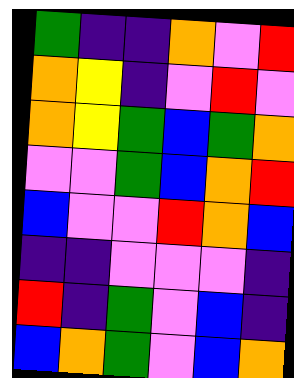[["green", "indigo", "indigo", "orange", "violet", "red"], ["orange", "yellow", "indigo", "violet", "red", "violet"], ["orange", "yellow", "green", "blue", "green", "orange"], ["violet", "violet", "green", "blue", "orange", "red"], ["blue", "violet", "violet", "red", "orange", "blue"], ["indigo", "indigo", "violet", "violet", "violet", "indigo"], ["red", "indigo", "green", "violet", "blue", "indigo"], ["blue", "orange", "green", "violet", "blue", "orange"]]